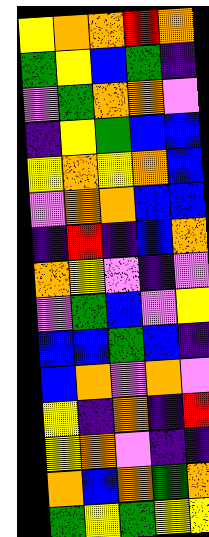[["yellow", "orange", "orange", "red", "orange"], ["green", "yellow", "blue", "green", "indigo"], ["violet", "green", "orange", "orange", "violet"], ["indigo", "yellow", "green", "blue", "blue"], ["yellow", "orange", "yellow", "orange", "blue"], ["violet", "orange", "orange", "blue", "blue"], ["indigo", "red", "indigo", "blue", "orange"], ["orange", "yellow", "violet", "indigo", "violet"], ["violet", "green", "blue", "violet", "yellow"], ["blue", "blue", "green", "blue", "indigo"], ["blue", "orange", "violet", "orange", "violet"], ["yellow", "indigo", "orange", "indigo", "red"], ["yellow", "orange", "violet", "indigo", "indigo"], ["orange", "blue", "orange", "green", "orange"], ["green", "yellow", "green", "yellow", "yellow"]]